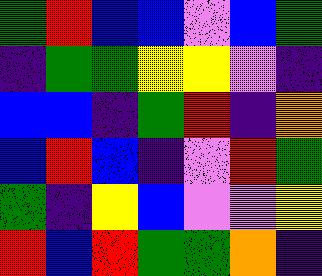[["green", "red", "blue", "blue", "violet", "blue", "green"], ["indigo", "green", "green", "yellow", "yellow", "violet", "indigo"], ["blue", "blue", "indigo", "green", "red", "indigo", "orange"], ["blue", "red", "blue", "indigo", "violet", "red", "green"], ["green", "indigo", "yellow", "blue", "violet", "violet", "yellow"], ["red", "blue", "red", "green", "green", "orange", "indigo"]]